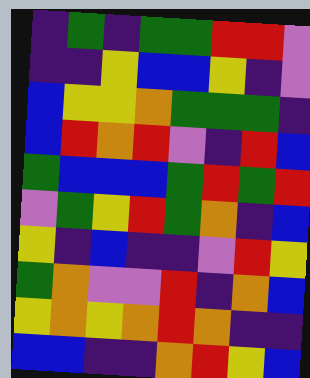[["indigo", "green", "indigo", "green", "green", "red", "red", "violet"], ["indigo", "indigo", "yellow", "blue", "blue", "yellow", "indigo", "violet"], ["blue", "yellow", "yellow", "orange", "green", "green", "green", "indigo"], ["blue", "red", "orange", "red", "violet", "indigo", "red", "blue"], ["green", "blue", "blue", "blue", "green", "red", "green", "red"], ["violet", "green", "yellow", "red", "green", "orange", "indigo", "blue"], ["yellow", "indigo", "blue", "indigo", "indigo", "violet", "red", "yellow"], ["green", "orange", "violet", "violet", "red", "indigo", "orange", "blue"], ["yellow", "orange", "yellow", "orange", "red", "orange", "indigo", "indigo"], ["blue", "blue", "indigo", "indigo", "orange", "red", "yellow", "blue"]]